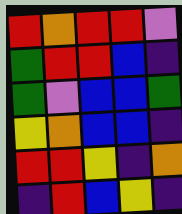[["red", "orange", "red", "red", "violet"], ["green", "red", "red", "blue", "indigo"], ["green", "violet", "blue", "blue", "green"], ["yellow", "orange", "blue", "blue", "indigo"], ["red", "red", "yellow", "indigo", "orange"], ["indigo", "red", "blue", "yellow", "indigo"]]